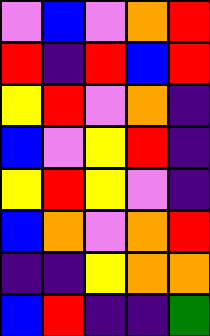[["violet", "blue", "violet", "orange", "red"], ["red", "indigo", "red", "blue", "red"], ["yellow", "red", "violet", "orange", "indigo"], ["blue", "violet", "yellow", "red", "indigo"], ["yellow", "red", "yellow", "violet", "indigo"], ["blue", "orange", "violet", "orange", "red"], ["indigo", "indigo", "yellow", "orange", "orange"], ["blue", "red", "indigo", "indigo", "green"]]